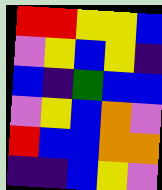[["red", "red", "yellow", "yellow", "blue"], ["violet", "yellow", "blue", "yellow", "indigo"], ["blue", "indigo", "green", "blue", "blue"], ["violet", "yellow", "blue", "orange", "violet"], ["red", "blue", "blue", "orange", "orange"], ["indigo", "indigo", "blue", "yellow", "violet"]]